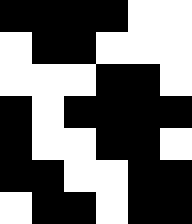[["black", "black", "black", "black", "white", "white"], ["white", "black", "black", "white", "white", "white"], ["white", "white", "white", "black", "black", "white"], ["black", "white", "black", "black", "black", "black"], ["black", "white", "white", "black", "black", "white"], ["black", "black", "white", "white", "black", "black"], ["white", "black", "black", "white", "black", "black"]]